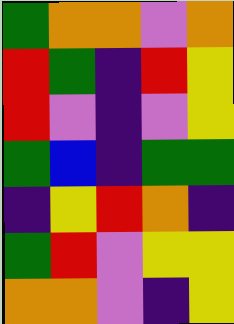[["green", "orange", "orange", "violet", "orange"], ["red", "green", "indigo", "red", "yellow"], ["red", "violet", "indigo", "violet", "yellow"], ["green", "blue", "indigo", "green", "green"], ["indigo", "yellow", "red", "orange", "indigo"], ["green", "red", "violet", "yellow", "yellow"], ["orange", "orange", "violet", "indigo", "yellow"]]